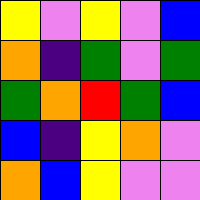[["yellow", "violet", "yellow", "violet", "blue"], ["orange", "indigo", "green", "violet", "green"], ["green", "orange", "red", "green", "blue"], ["blue", "indigo", "yellow", "orange", "violet"], ["orange", "blue", "yellow", "violet", "violet"]]